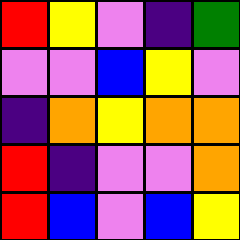[["red", "yellow", "violet", "indigo", "green"], ["violet", "violet", "blue", "yellow", "violet"], ["indigo", "orange", "yellow", "orange", "orange"], ["red", "indigo", "violet", "violet", "orange"], ["red", "blue", "violet", "blue", "yellow"]]